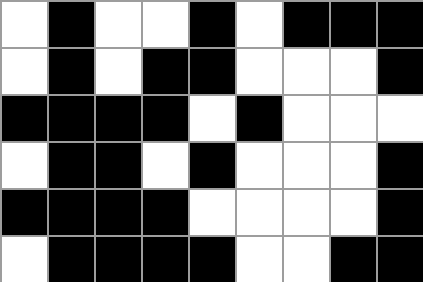[["white", "black", "white", "white", "black", "white", "black", "black", "black"], ["white", "black", "white", "black", "black", "white", "white", "white", "black"], ["black", "black", "black", "black", "white", "black", "white", "white", "white"], ["white", "black", "black", "white", "black", "white", "white", "white", "black"], ["black", "black", "black", "black", "white", "white", "white", "white", "black"], ["white", "black", "black", "black", "black", "white", "white", "black", "black"]]